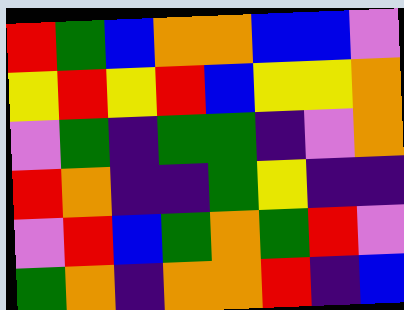[["red", "green", "blue", "orange", "orange", "blue", "blue", "violet"], ["yellow", "red", "yellow", "red", "blue", "yellow", "yellow", "orange"], ["violet", "green", "indigo", "green", "green", "indigo", "violet", "orange"], ["red", "orange", "indigo", "indigo", "green", "yellow", "indigo", "indigo"], ["violet", "red", "blue", "green", "orange", "green", "red", "violet"], ["green", "orange", "indigo", "orange", "orange", "red", "indigo", "blue"]]